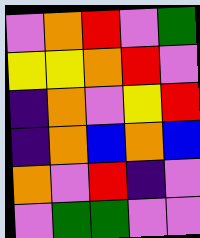[["violet", "orange", "red", "violet", "green"], ["yellow", "yellow", "orange", "red", "violet"], ["indigo", "orange", "violet", "yellow", "red"], ["indigo", "orange", "blue", "orange", "blue"], ["orange", "violet", "red", "indigo", "violet"], ["violet", "green", "green", "violet", "violet"]]